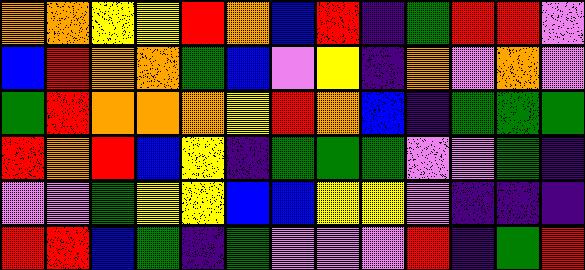[["orange", "orange", "yellow", "yellow", "red", "orange", "blue", "red", "indigo", "green", "red", "red", "violet"], ["blue", "red", "orange", "orange", "green", "blue", "violet", "yellow", "indigo", "orange", "violet", "orange", "violet"], ["green", "red", "orange", "orange", "orange", "yellow", "red", "orange", "blue", "indigo", "green", "green", "green"], ["red", "orange", "red", "blue", "yellow", "indigo", "green", "green", "green", "violet", "violet", "green", "indigo"], ["violet", "violet", "green", "yellow", "yellow", "blue", "blue", "yellow", "yellow", "violet", "indigo", "indigo", "indigo"], ["red", "red", "blue", "green", "indigo", "green", "violet", "violet", "violet", "red", "indigo", "green", "red"]]